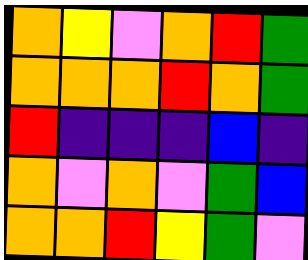[["orange", "yellow", "violet", "orange", "red", "green"], ["orange", "orange", "orange", "red", "orange", "green"], ["red", "indigo", "indigo", "indigo", "blue", "indigo"], ["orange", "violet", "orange", "violet", "green", "blue"], ["orange", "orange", "red", "yellow", "green", "violet"]]